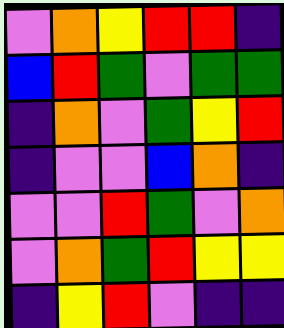[["violet", "orange", "yellow", "red", "red", "indigo"], ["blue", "red", "green", "violet", "green", "green"], ["indigo", "orange", "violet", "green", "yellow", "red"], ["indigo", "violet", "violet", "blue", "orange", "indigo"], ["violet", "violet", "red", "green", "violet", "orange"], ["violet", "orange", "green", "red", "yellow", "yellow"], ["indigo", "yellow", "red", "violet", "indigo", "indigo"]]